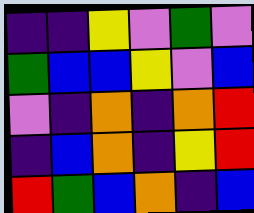[["indigo", "indigo", "yellow", "violet", "green", "violet"], ["green", "blue", "blue", "yellow", "violet", "blue"], ["violet", "indigo", "orange", "indigo", "orange", "red"], ["indigo", "blue", "orange", "indigo", "yellow", "red"], ["red", "green", "blue", "orange", "indigo", "blue"]]